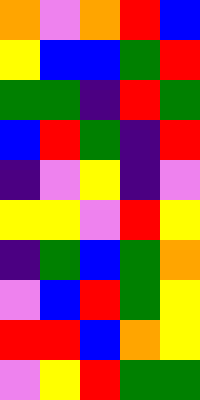[["orange", "violet", "orange", "red", "blue"], ["yellow", "blue", "blue", "green", "red"], ["green", "green", "indigo", "red", "green"], ["blue", "red", "green", "indigo", "red"], ["indigo", "violet", "yellow", "indigo", "violet"], ["yellow", "yellow", "violet", "red", "yellow"], ["indigo", "green", "blue", "green", "orange"], ["violet", "blue", "red", "green", "yellow"], ["red", "red", "blue", "orange", "yellow"], ["violet", "yellow", "red", "green", "green"]]